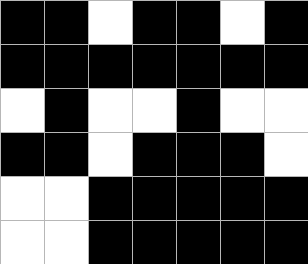[["black", "black", "white", "black", "black", "white", "black"], ["black", "black", "black", "black", "black", "black", "black"], ["white", "black", "white", "white", "black", "white", "white"], ["black", "black", "white", "black", "black", "black", "white"], ["white", "white", "black", "black", "black", "black", "black"], ["white", "white", "black", "black", "black", "black", "black"]]